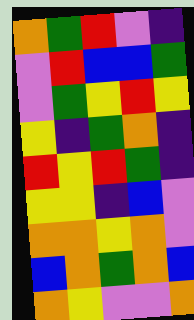[["orange", "green", "red", "violet", "indigo"], ["violet", "red", "blue", "blue", "green"], ["violet", "green", "yellow", "red", "yellow"], ["yellow", "indigo", "green", "orange", "indigo"], ["red", "yellow", "red", "green", "indigo"], ["yellow", "yellow", "indigo", "blue", "violet"], ["orange", "orange", "yellow", "orange", "violet"], ["blue", "orange", "green", "orange", "blue"], ["orange", "yellow", "violet", "violet", "orange"]]